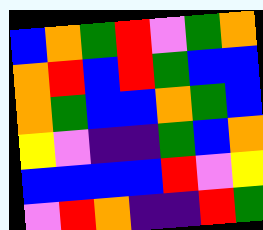[["blue", "orange", "green", "red", "violet", "green", "orange"], ["orange", "red", "blue", "red", "green", "blue", "blue"], ["orange", "green", "blue", "blue", "orange", "green", "blue"], ["yellow", "violet", "indigo", "indigo", "green", "blue", "orange"], ["blue", "blue", "blue", "blue", "red", "violet", "yellow"], ["violet", "red", "orange", "indigo", "indigo", "red", "green"]]